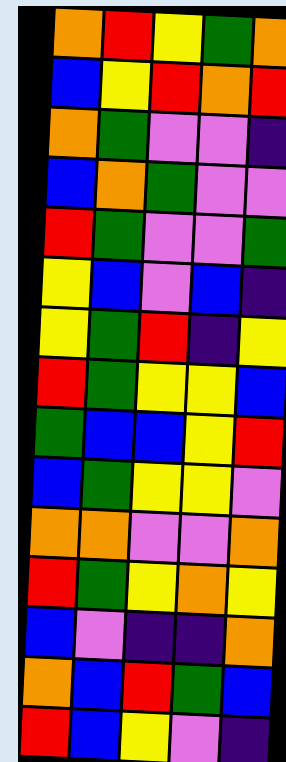[["orange", "red", "yellow", "green", "orange"], ["blue", "yellow", "red", "orange", "red"], ["orange", "green", "violet", "violet", "indigo"], ["blue", "orange", "green", "violet", "violet"], ["red", "green", "violet", "violet", "green"], ["yellow", "blue", "violet", "blue", "indigo"], ["yellow", "green", "red", "indigo", "yellow"], ["red", "green", "yellow", "yellow", "blue"], ["green", "blue", "blue", "yellow", "red"], ["blue", "green", "yellow", "yellow", "violet"], ["orange", "orange", "violet", "violet", "orange"], ["red", "green", "yellow", "orange", "yellow"], ["blue", "violet", "indigo", "indigo", "orange"], ["orange", "blue", "red", "green", "blue"], ["red", "blue", "yellow", "violet", "indigo"]]